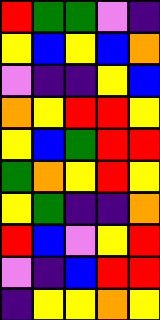[["red", "green", "green", "violet", "indigo"], ["yellow", "blue", "yellow", "blue", "orange"], ["violet", "indigo", "indigo", "yellow", "blue"], ["orange", "yellow", "red", "red", "yellow"], ["yellow", "blue", "green", "red", "red"], ["green", "orange", "yellow", "red", "yellow"], ["yellow", "green", "indigo", "indigo", "orange"], ["red", "blue", "violet", "yellow", "red"], ["violet", "indigo", "blue", "red", "red"], ["indigo", "yellow", "yellow", "orange", "yellow"]]